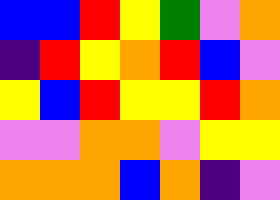[["blue", "blue", "red", "yellow", "green", "violet", "orange"], ["indigo", "red", "yellow", "orange", "red", "blue", "violet"], ["yellow", "blue", "red", "yellow", "yellow", "red", "orange"], ["violet", "violet", "orange", "orange", "violet", "yellow", "yellow"], ["orange", "orange", "orange", "blue", "orange", "indigo", "violet"]]